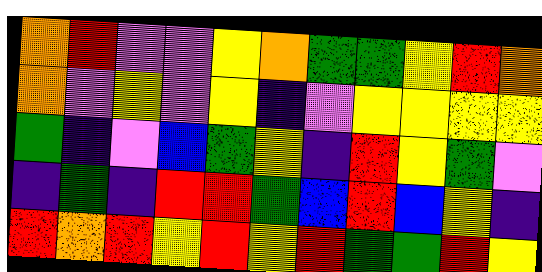[["orange", "red", "violet", "violet", "yellow", "orange", "green", "green", "yellow", "red", "orange"], ["orange", "violet", "yellow", "violet", "yellow", "indigo", "violet", "yellow", "yellow", "yellow", "yellow"], ["green", "indigo", "violet", "blue", "green", "yellow", "indigo", "red", "yellow", "green", "violet"], ["indigo", "green", "indigo", "red", "red", "green", "blue", "red", "blue", "yellow", "indigo"], ["red", "orange", "red", "yellow", "red", "yellow", "red", "green", "green", "red", "yellow"]]